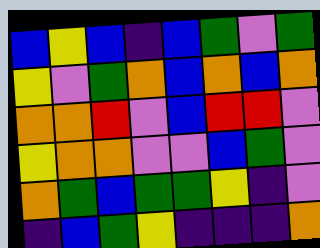[["blue", "yellow", "blue", "indigo", "blue", "green", "violet", "green"], ["yellow", "violet", "green", "orange", "blue", "orange", "blue", "orange"], ["orange", "orange", "red", "violet", "blue", "red", "red", "violet"], ["yellow", "orange", "orange", "violet", "violet", "blue", "green", "violet"], ["orange", "green", "blue", "green", "green", "yellow", "indigo", "violet"], ["indigo", "blue", "green", "yellow", "indigo", "indigo", "indigo", "orange"]]